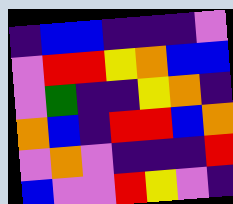[["indigo", "blue", "blue", "indigo", "indigo", "indigo", "violet"], ["violet", "red", "red", "yellow", "orange", "blue", "blue"], ["violet", "green", "indigo", "indigo", "yellow", "orange", "indigo"], ["orange", "blue", "indigo", "red", "red", "blue", "orange"], ["violet", "orange", "violet", "indigo", "indigo", "indigo", "red"], ["blue", "violet", "violet", "red", "yellow", "violet", "indigo"]]